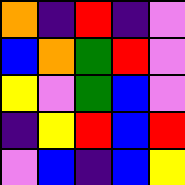[["orange", "indigo", "red", "indigo", "violet"], ["blue", "orange", "green", "red", "violet"], ["yellow", "violet", "green", "blue", "violet"], ["indigo", "yellow", "red", "blue", "red"], ["violet", "blue", "indigo", "blue", "yellow"]]